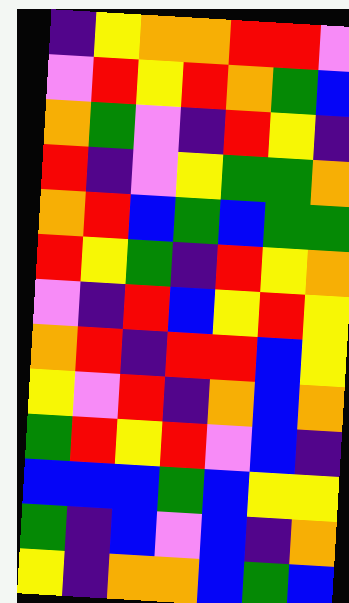[["indigo", "yellow", "orange", "orange", "red", "red", "violet"], ["violet", "red", "yellow", "red", "orange", "green", "blue"], ["orange", "green", "violet", "indigo", "red", "yellow", "indigo"], ["red", "indigo", "violet", "yellow", "green", "green", "orange"], ["orange", "red", "blue", "green", "blue", "green", "green"], ["red", "yellow", "green", "indigo", "red", "yellow", "orange"], ["violet", "indigo", "red", "blue", "yellow", "red", "yellow"], ["orange", "red", "indigo", "red", "red", "blue", "yellow"], ["yellow", "violet", "red", "indigo", "orange", "blue", "orange"], ["green", "red", "yellow", "red", "violet", "blue", "indigo"], ["blue", "blue", "blue", "green", "blue", "yellow", "yellow"], ["green", "indigo", "blue", "violet", "blue", "indigo", "orange"], ["yellow", "indigo", "orange", "orange", "blue", "green", "blue"]]